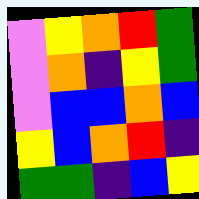[["violet", "yellow", "orange", "red", "green"], ["violet", "orange", "indigo", "yellow", "green"], ["violet", "blue", "blue", "orange", "blue"], ["yellow", "blue", "orange", "red", "indigo"], ["green", "green", "indigo", "blue", "yellow"]]